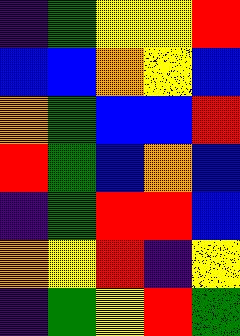[["indigo", "green", "yellow", "yellow", "red"], ["blue", "blue", "orange", "yellow", "blue"], ["orange", "green", "blue", "blue", "red"], ["red", "green", "blue", "orange", "blue"], ["indigo", "green", "red", "red", "blue"], ["orange", "yellow", "red", "indigo", "yellow"], ["indigo", "green", "yellow", "red", "green"]]